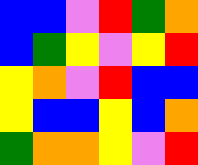[["blue", "blue", "violet", "red", "green", "orange"], ["blue", "green", "yellow", "violet", "yellow", "red"], ["yellow", "orange", "violet", "red", "blue", "blue"], ["yellow", "blue", "blue", "yellow", "blue", "orange"], ["green", "orange", "orange", "yellow", "violet", "red"]]